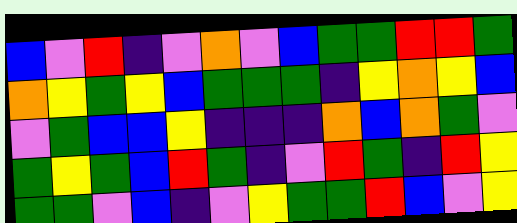[["blue", "violet", "red", "indigo", "violet", "orange", "violet", "blue", "green", "green", "red", "red", "green"], ["orange", "yellow", "green", "yellow", "blue", "green", "green", "green", "indigo", "yellow", "orange", "yellow", "blue"], ["violet", "green", "blue", "blue", "yellow", "indigo", "indigo", "indigo", "orange", "blue", "orange", "green", "violet"], ["green", "yellow", "green", "blue", "red", "green", "indigo", "violet", "red", "green", "indigo", "red", "yellow"], ["green", "green", "violet", "blue", "indigo", "violet", "yellow", "green", "green", "red", "blue", "violet", "yellow"]]